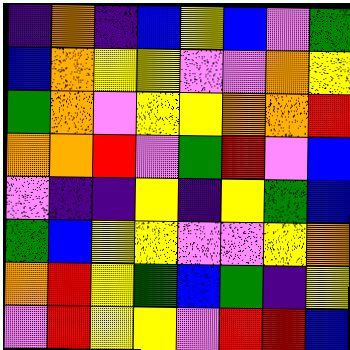[["indigo", "orange", "indigo", "blue", "yellow", "blue", "violet", "green"], ["blue", "orange", "yellow", "yellow", "violet", "violet", "orange", "yellow"], ["green", "orange", "violet", "yellow", "yellow", "orange", "orange", "red"], ["orange", "orange", "red", "violet", "green", "red", "violet", "blue"], ["violet", "indigo", "indigo", "yellow", "indigo", "yellow", "green", "blue"], ["green", "blue", "yellow", "yellow", "violet", "violet", "yellow", "orange"], ["orange", "red", "yellow", "green", "blue", "green", "indigo", "yellow"], ["violet", "red", "yellow", "yellow", "violet", "red", "red", "blue"]]